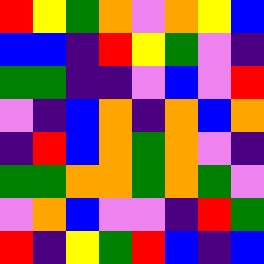[["red", "yellow", "green", "orange", "violet", "orange", "yellow", "blue"], ["blue", "blue", "indigo", "red", "yellow", "green", "violet", "indigo"], ["green", "green", "indigo", "indigo", "violet", "blue", "violet", "red"], ["violet", "indigo", "blue", "orange", "indigo", "orange", "blue", "orange"], ["indigo", "red", "blue", "orange", "green", "orange", "violet", "indigo"], ["green", "green", "orange", "orange", "green", "orange", "green", "violet"], ["violet", "orange", "blue", "violet", "violet", "indigo", "red", "green"], ["red", "indigo", "yellow", "green", "red", "blue", "indigo", "blue"]]